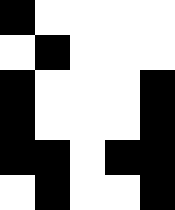[["black", "white", "white", "white", "white"], ["white", "black", "white", "white", "white"], ["black", "white", "white", "white", "black"], ["black", "white", "white", "white", "black"], ["black", "black", "white", "black", "black"], ["white", "black", "white", "white", "black"]]